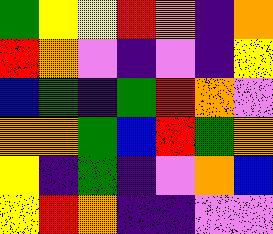[["green", "yellow", "yellow", "red", "orange", "indigo", "orange"], ["red", "orange", "violet", "indigo", "violet", "indigo", "yellow"], ["blue", "green", "indigo", "green", "red", "orange", "violet"], ["orange", "orange", "green", "blue", "red", "green", "orange"], ["yellow", "indigo", "green", "indigo", "violet", "orange", "blue"], ["yellow", "red", "orange", "indigo", "indigo", "violet", "violet"]]